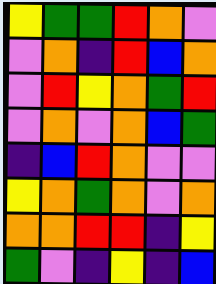[["yellow", "green", "green", "red", "orange", "violet"], ["violet", "orange", "indigo", "red", "blue", "orange"], ["violet", "red", "yellow", "orange", "green", "red"], ["violet", "orange", "violet", "orange", "blue", "green"], ["indigo", "blue", "red", "orange", "violet", "violet"], ["yellow", "orange", "green", "orange", "violet", "orange"], ["orange", "orange", "red", "red", "indigo", "yellow"], ["green", "violet", "indigo", "yellow", "indigo", "blue"]]